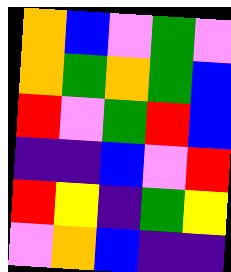[["orange", "blue", "violet", "green", "violet"], ["orange", "green", "orange", "green", "blue"], ["red", "violet", "green", "red", "blue"], ["indigo", "indigo", "blue", "violet", "red"], ["red", "yellow", "indigo", "green", "yellow"], ["violet", "orange", "blue", "indigo", "indigo"]]